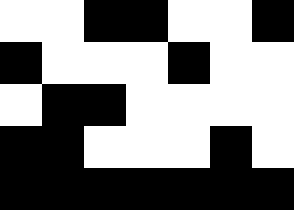[["white", "white", "black", "black", "white", "white", "black"], ["black", "white", "white", "white", "black", "white", "white"], ["white", "black", "black", "white", "white", "white", "white"], ["black", "black", "white", "white", "white", "black", "white"], ["black", "black", "black", "black", "black", "black", "black"]]